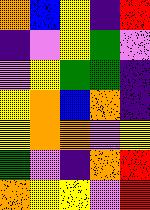[["orange", "blue", "yellow", "indigo", "red"], ["indigo", "violet", "yellow", "green", "violet"], ["violet", "yellow", "green", "green", "indigo"], ["yellow", "orange", "blue", "orange", "indigo"], ["yellow", "orange", "orange", "violet", "yellow"], ["green", "violet", "indigo", "orange", "red"], ["orange", "yellow", "yellow", "violet", "red"]]